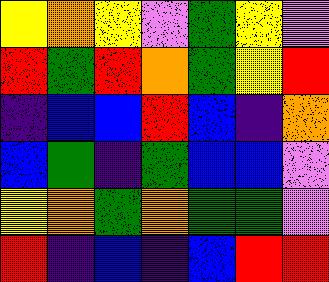[["yellow", "orange", "yellow", "violet", "green", "yellow", "violet"], ["red", "green", "red", "orange", "green", "yellow", "red"], ["indigo", "blue", "blue", "red", "blue", "indigo", "orange"], ["blue", "green", "indigo", "green", "blue", "blue", "violet"], ["yellow", "orange", "green", "orange", "green", "green", "violet"], ["red", "indigo", "blue", "indigo", "blue", "red", "red"]]